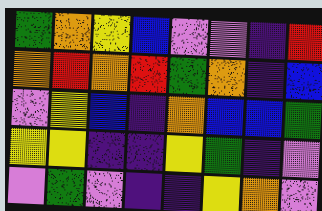[["green", "orange", "yellow", "blue", "violet", "violet", "indigo", "red"], ["orange", "red", "orange", "red", "green", "orange", "indigo", "blue"], ["violet", "yellow", "blue", "indigo", "orange", "blue", "blue", "green"], ["yellow", "yellow", "indigo", "indigo", "yellow", "green", "indigo", "violet"], ["violet", "green", "violet", "indigo", "indigo", "yellow", "orange", "violet"]]